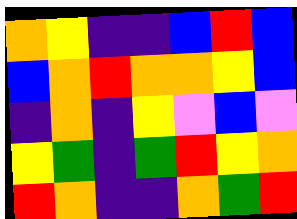[["orange", "yellow", "indigo", "indigo", "blue", "red", "blue"], ["blue", "orange", "red", "orange", "orange", "yellow", "blue"], ["indigo", "orange", "indigo", "yellow", "violet", "blue", "violet"], ["yellow", "green", "indigo", "green", "red", "yellow", "orange"], ["red", "orange", "indigo", "indigo", "orange", "green", "red"]]